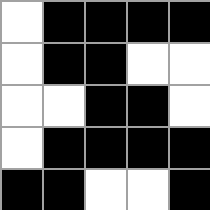[["white", "black", "black", "black", "black"], ["white", "black", "black", "white", "white"], ["white", "white", "black", "black", "white"], ["white", "black", "black", "black", "black"], ["black", "black", "white", "white", "black"]]